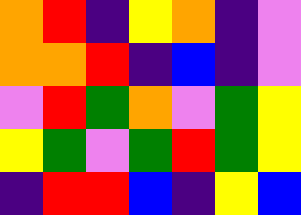[["orange", "red", "indigo", "yellow", "orange", "indigo", "violet"], ["orange", "orange", "red", "indigo", "blue", "indigo", "violet"], ["violet", "red", "green", "orange", "violet", "green", "yellow"], ["yellow", "green", "violet", "green", "red", "green", "yellow"], ["indigo", "red", "red", "blue", "indigo", "yellow", "blue"]]